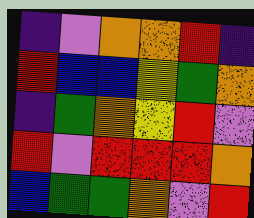[["indigo", "violet", "orange", "orange", "red", "indigo"], ["red", "blue", "blue", "yellow", "green", "orange"], ["indigo", "green", "orange", "yellow", "red", "violet"], ["red", "violet", "red", "red", "red", "orange"], ["blue", "green", "green", "orange", "violet", "red"]]